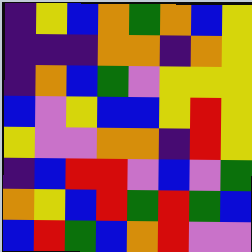[["indigo", "yellow", "blue", "orange", "green", "orange", "blue", "yellow"], ["indigo", "indigo", "indigo", "orange", "orange", "indigo", "orange", "yellow"], ["indigo", "orange", "blue", "green", "violet", "yellow", "yellow", "yellow"], ["blue", "violet", "yellow", "blue", "blue", "yellow", "red", "yellow"], ["yellow", "violet", "violet", "orange", "orange", "indigo", "red", "yellow"], ["indigo", "blue", "red", "red", "violet", "blue", "violet", "green"], ["orange", "yellow", "blue", "red", "green", "red", "green", "blue"], ["blue", "red", "green", "blue", "orange", "red", "violet", "violet"]]